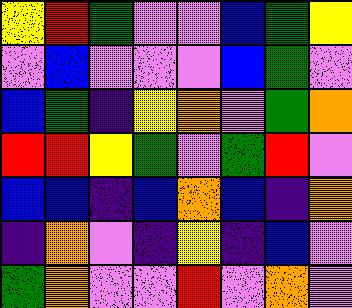[["yellow", "red", "green", "violet", "violet", "blue", "green", "yellow"], ["violet", "blue", "violet", "violet", "violet", "blue", "green", "violet"], ["blue", "green", "indigo", "yellow", "orange", "violet", "green", "orange"], ["red", "red", "yellow", "green", "violet", "green", "red", "violet"], ["blue", "blue", "indigo", "blue", "orange", "blue", "indigo", "orange"], ["indigo", "orange", "violet", "indigo", "yellow", "indigo", "blue", "violet"], ["green", "orange", "violet", "violet", "red", "violet", "orange", "violet"]]